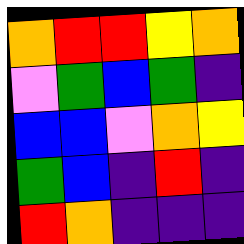[["orange", "red", "red", "yellow", "orange"], ["violet", "green", "blue", "green", "indigo"], ["blue", "blue", "violet", "orange", "yellow"], ["green", "blue", "indigo", "red", "indigo"], ["red", "orange", "indigo", "indigo", "indigo"]]